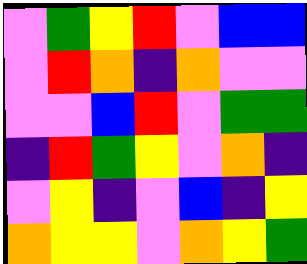[["violet", "green", "yellow", "red", "violet", "blue", "blue"], ["violet", "red", "orange", "indigo", "orange", "violet", "violet"], ["violet", "violet", "blue", "red", "violet", "green", "green"], ["indigo", "red", "green", "yellow", "violet", "orange", "indigo"], ["violet", "yellow", "indigo", "violet", "blue", "indigo", "yellow"], ["orange", "yellow", "yellow", "violet", "orange", "yellow", "green"]]